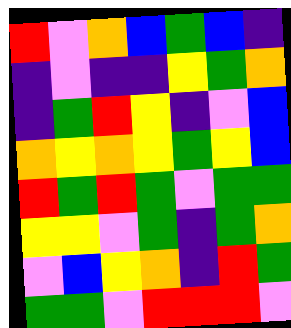[["red", "violet", "orange", "blue", "green", "blue", "indigo"], ["indigo", "violet", "indigo", "indigo", "yellow", "green", "orange"], ["indigo", "green", "red", "yellow", "indigo", "violet", "blue"], ["orange", "yellow", "orange", "yellow", "green", "yellow", "blue"], ["red", "green", "red", "green", "violet", "green", "green"], ["yellow", "yellow", "violet", "green", "indigo", "green", "orange"], ["violet", "blue", "yellow", "orange", "indigo", "red", "green"], ["green", "green", "violet", "red", "red", "red", "violet"]]